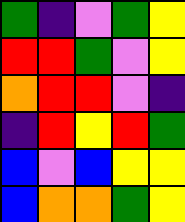[["green", "indigo", "violet", "green", "yellow"], ["red", "red", "green", "violet", "yellow"], ["orange", "red", "red", "violet", "indigo"], ["indigo", "red", "yellow", "red", "green"], ["blue", "violet", "blue", "yellow", "yellow"], ["blue", "orange", "orange", "green", "yellow"]]